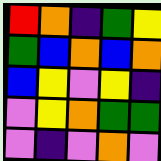[["red", "orange", "indigo", "green", "yellow"], ["green", "blue", "orange", "blue", "orange"], ["blue", "yellow", "violet", "yellow", "indigo"], ["violet", "yellow", "orange", "green", "green"], ["violet", "indigo", "violet", "orange", "violet"]]